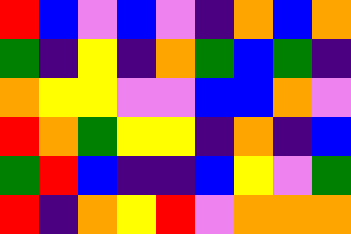[["red", "blue", "violet", "blue", "violet", "indigo", "orange", "blue", "orange"], ["green", "indigo", "yellow", "indigo", "orange", "green", "blue", "green", "indigo"], ["orange", "yellow", "yellow", "violet", "violet", "blue", "blue", "orange", "violet"], ["red", "orange", "green", "yellow", "yellow", "indigo", "orange", "indigo", "blue"], ["green", "red", "blue", "indigo", "indigo", "blue", "yellow", "violet", "green"], ["red", "indigo", "orange", "yellow", "red", "violet", "orange", "orange", "orange"]]